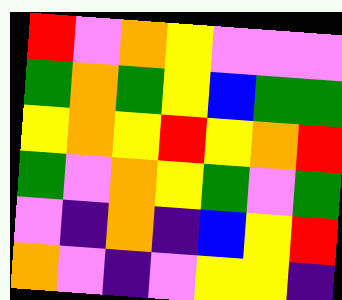[["red", "violet", "orange", "yellow", "violet", "violet", "violet"], ["green", "orange", "green", "yellow", "blue", "green", "green"], ["yellow", "orange", "yellow", "red", "yellow", "orange", "red"], ["green", "violet", "orange", "yellow", "green", "violet", "green"], ["violet", "indigo", "orange", "indigo", "blue", "yellow", "red"], ["orange", "violet", "indigo", "violet", "yellow", "yellow", "indigo"]]